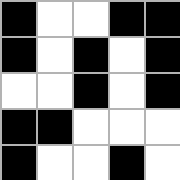[["black", "white", "white", "black", "black"], ["black", "white", "black", "white", "black"], ["white", "white", "black", "white", "black"], ["black", "black", "white", "white", "white"], ["black", "white", "white", "black", "white"]]